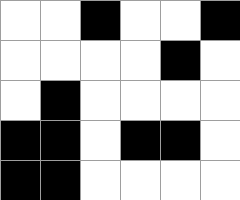[["white", "white", "black", "white", "white", "black"], ["white", "white", "white", "white", "black", "white"], ["white", "black", "white", "white", "white", "white"], ["black", "black", "white", "black", "black", "white"], ["black", "black", "white", "white", "white", "white"]]